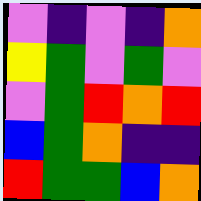[["violet", "indigo", "violet", "indigo", "orange"], ["yellow", "green", "violet", "green", "violet"], ["violet", "green", "red", "orange", "red"], ["blue", "green", "orange", "indigo", "indigo"], ["red", "green", "green", "blue", "orange"]]